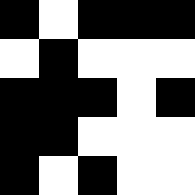[["black", "white", "black", "black", "black"], ["white", "black", "white", "white", "white"], ["black", "black", "black", "white", "black"], ["black", "black", "white", "white", "white"], ["black", "white", "black", "white", "white"]]